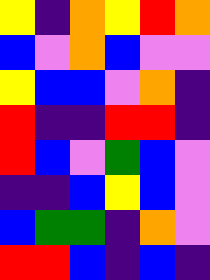[["yellow", "indigo", "orange", "yellow", "red", "orange"], ["blue", "violet", "orange", "blue", "violet", "violet"], ["yellow", "blue", "blue", "violet", "orange", "indigo"], ["red", "indigo", "indigo", "red", "red", "indigo"], ["red", "blue", "violet", "green", "blue", "violet"], ["indigo", "indigo", "blue", "yellow", "blue", "violet"], ["blue", "green", "green", "indigo", "orange", "violet"], ["red", "red", "blue", "indigo", "blue", "indigo"]]